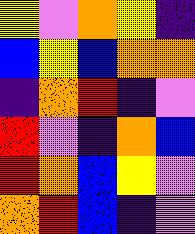[["yellow", "violet", "orange", "yellow", "indigo"], ["blue", "yellow", "blue", "orange", "orange"], ["indigo", "orange", "red", "indigo", "violet"], ["red", "violet", "indigo", "orange", "blue"], ["red", "orange", "blue", "yellow", "violet"], ["orange", "red", "blue", "indigo", "violet"]]